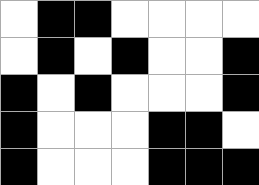[["white", "black", "black", "white", "white", "white", "white"], ["white", "black", "white", "black", "white", "white", "black"], ["black", "white", "black", "white", "white", "white", "black"], ["black", "white", "white", "white", "black", "black", "white"], ["black", "white", "white", "white", "black", "black", "black"]]